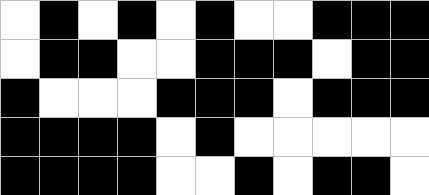[["white", "black", "white", "black", "white", "black", "white", "white", "black", "black", "black"], ["white", "black", "black", "white", "white", "black", "black", "black", "white", "black", "black"], ["black", "white", "white", "white", "black", "black", "black", "white", "black", "black", "black"], ["black", "black", "black", "black", "white", "black", "white", "white", "white", "white", "white"], ["black", "black", "black", "black", "white", "white", "black", "white", "black", "black", "white"]]